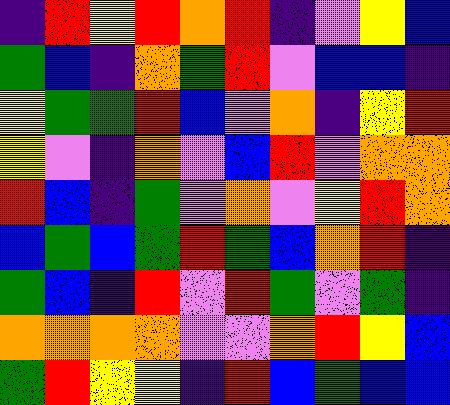[["indigo", "red", "yellow", "red", "orange", "red", "indigo", "violet", "yellow", "blue"], ["green", "blue", "indigo", "orange", "green", "red", "violet", "blue", "blue", "indigo"], ["yellow", "green", "green", "red", "blue", "violet", "orange", "indigo", "yellow", "red"], ["yellow", "violet", "indigo", "orange", "violet", "blue", "red", "violet", "orange", "orange"], ["red", "blue", "indigo", "green", "violet", "orange", "violet", "yellow", "red", "orange"], ["blue", "green", "blue", "green", "red", "green", "blue", "orange", "red", "indigo"], ["green", "blue", "indigo", "red", "violet", "red", "green", "violet", "green", "indigo"], ["orange", "orange", "orange", "orange", "violet", "violet", "orange", "red", "yellow", "blue"], ["green", "red", "yellow", "yellow", "indigo", "red", "blue", "green", "blue", "blue"]]